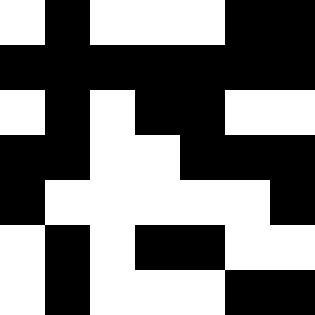[["white", "black", "white", "white", "white", "black", "black"], ["black", "black", "black", "black", "black", "black", "black"], ["white", "black", "white", "black", "black", "white", "white"], ["black", "black", "white", "white", "black", "black", "black"], ["black", "white", "white", "white", "white", "white", "black"], ["white", "black", "white", "black", "black", "white", "white"], ["white", "black", "white", "white", "white", "black", "black"]]